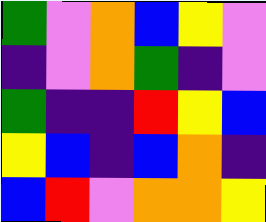[["green", "violet", "orange", "blue", "yellow", "violet"], ["indigo", "violet", "orange", "green", "indigo", "violet"], ["green", "indigo", "indigo", "red", "yellow", "blue"], ["yellow", "blue", "indigo", "blue", "orange", "indigo"], ["blue", "red", "violet", "orange", "orange", "yellow"]]